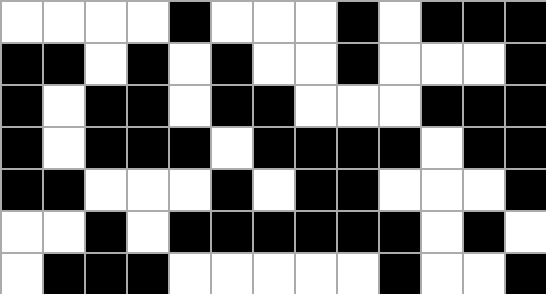[["white", "white", "white", "white", "black", "white", "white", "white", "black", "white", "black", "black", "black"], ["black", "black", "white", "black", "white", "black", "white", "white", "black", "white", "white", "white", "black"], ["black", "white", "black", "black", "white", "black", "black", "white", "white", "white", "black", "black", "black"], ["black", "white", "black", "black", "black", "white", "black", "black", "black", "black", "white", "black", "black"], ["black", "black", "white", "white", "white", "black", "white", "black", "black", "white", "white", "white", "black"], ["white", "white", "black", "white", "black", "black", "black", "black", "black", "black", "white", "black", "white"], ["white", "black", "black", "black", "white", "white", "white", "white", "white", "black", "white", "white", "black"]]